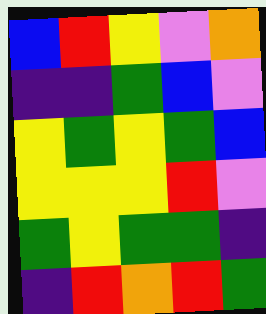[["blue", "red", "yellow", "violet", "orange"], ["indigo", "indigo", "green", "blue", "violet"], ["yellow", "green", "yellow", "green", "blue"], ["yellow", "yellow", "yellow", "red", "violet"], ["green", "yellow", "green", "green", "indigo"], ["indigo", "red", "orange", "red", "green"]]